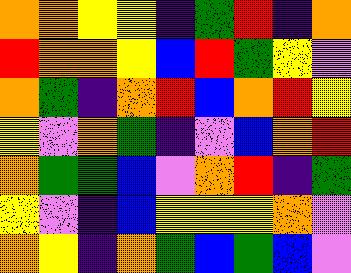[["orange", "orange", "yellow", "yellow", "indigo", "green", "red", "indigo", "orange"], ["red", "orange", "orange", "yellow", "blue", "red", "green", "yellow", "violet"], ["orange", "green", "indigo", "orange", "red", "blue", "orange", "red", "yellow"], ["yellow", "violet", "orange", "green", "indigo", "violet", "blue", "orange", "red"], ["orange", "green", "green", "blue", "violet", "orange", "red", "indigo", "green"], ["yellow", "violet", "indigo", "blue", "yellow", "yellow", "yellow", "orange", "violet"], ["orange", "yellow", "indigo", "orange", "green", "blue", "green", "blue", "violet"]]